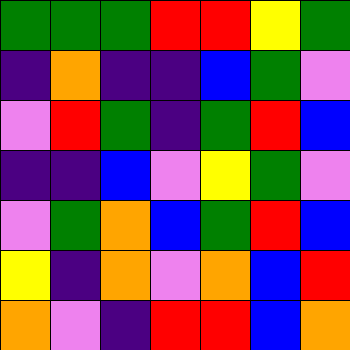[["green", "green", "green", "red", "red", "yellow", "green"], ["indigo", "orange", "indigo", "indigo", "blue", "green", "violet"], ["violet", "red", "green", "indigo", "green", "red", "blue"], ["indigo", "indigo", "blue", "violet", "yellow", "green", "violet"], ["violet", "green", "orange", "blue", "green", "red", "blue"], ["yellow", "indigo", "orange", "violet", "orange", "blue", "red"], ["orange", "violet", "indigo", "red", "red", "blue", "orange"]]